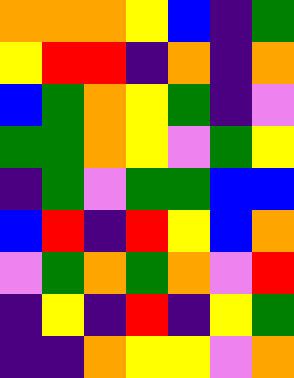[["orange", "orange", "orange", "yellow", "blue", "indigo", "green"], ["yellow", "red", "red", "indigo", "orange", "indigo", "orange"], ["blue", "green", "orange", "yellow", "green", "indigo", "violet"], ["green", "green", "orange", "yellow", "violet", "green", "yellow"], ["indigo", "green", "violet", "green", "green", "blue", "blue"], ["blue", "red", "indigo", "red", "yellow", "blue", "orange"], ["violet", "green", "orange", "green", "orange", "violet", "red"], ["indigo", "yellow", "indigo", "red", "indigo", "yellow", "green"], ["indigo", "indigo", "orange", "yellow", "yellow", "violet", "orange"]]